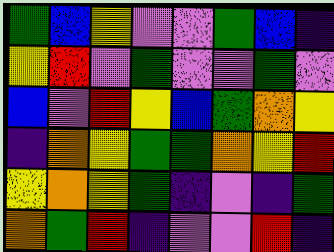[["green", "blue", "yellow", "violet", "violet", "green", "blue", "indigo"], ["yellow", "red", "violet", "green", "violet", "violet", "green", "violet"], ["blue", "violet", "red", "yellow", "blue", "green", "orange", "yellow"], ["indigo", "orange", "yellow", "green", "green", "orange", "yellow", "red"], ["yellow", "orange", "yellow", "green", "indigo", "violet", "indigo", "green"], ["orange", "green", "red", "indigo", "violet", "violet", "red", "indigo"]]